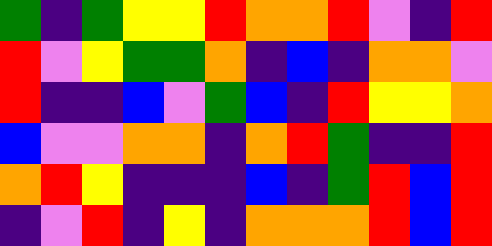[["green", "indigo", "green", "yellow", "yellow", "red", "orange", "orange", "red", "violet", "indigo", "red"], ["red", "violet", "yellow", "green", "green", "orange", "indigo", "blue", "indigo", "orange", "orange", "violet"], ["red", "indigo", "indigo", "blue", "violet", "green", "blue", "indigo", "red", "yellow", "yellow", "orange"], ["blue", "violet", "violet", "orange", "orange", "indigo", "orange", "red", "green", "indigo", "indigo", "red"], ["orange", "red", "yellow", "indigo", "indigo", "indigo", "blue", "indigo", "green", "red", "blue", "red"], ["indigo", "violet", "red", "indigo", "yellow", "indigo", "orange", "orange", "orange", "red", "blue", "red"]]